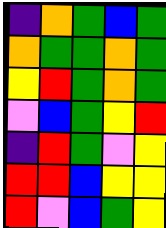[["indigo", "orange", "green", "blue", "green"], ["orange", "green", "green", "orange", "green"], ["yellow", "red", "green", "orange", "green"], ["violet", "blue", "green", "yellow", "red"], ["indigo", "red", "green", "violet", "yellow"], ["red", "red", "blue", "yellow", "yellow"], ["red", "violet", "blue", "green", "yellow"]]